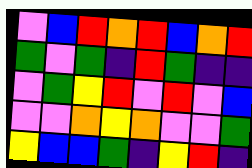[["violet", "blue", "red", "orange", "red", "blue", "orange", "red"], ["green", "violet", "green", "indigo", "red", "green", "indigo", "indigo"], ["violet", "green", "yellow", "red", "violet", "red", "violet", "blue"], ["violet", "violet", "orange", "yellow", "orange", "violet", "violet", "green"], ["yellow", "blue", "blue", "green", "indigo", "yellow", "red", "indigo"]]